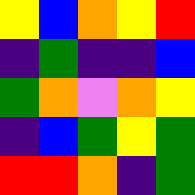[["yellow", "blue", "orange", "yellow", "red"], ["indigo", "green", "indigo", "indigo", "blue"], ["green", "orange", "violet", "orange", "yellow"], ["indigo", "blue", "green", "yellow", "green"], ["red", "red", "orange", "indigo", "green"]]